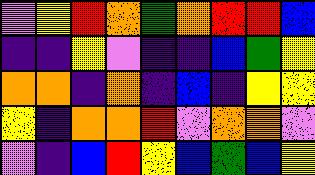[["violet", "yellow", "red", "orange", "green", "orange", "red", "red", "blue"], ["indigo", "indigo", "yellow", "violet", "indigo", "indigo", "blue", "green", "yellow"], ["orange", "orange", "indigo", "orange", "indigo", "blue", "indigo", "yellow", "yellow"], ["yellow", "indigo", "orange", "orange", "red", "violet", "orange", "orange", "violet"], ["violet", "indigo", "blue", "red", "yellow", "blue", "green", "blue", "yellow"]]